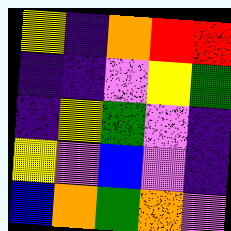[["yellow", "indigo", "orange", "red", "red"], ["indigo", "indigo", "violet", "yellow", "green"], ["indigo", "yellow", "green", "violet", "indigo"], ["yellow", "violet", "blue", "violet", "indigo"], ["blue", "orange", "green", "orange", "violet"]]